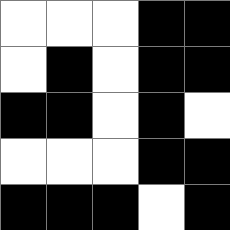[["white", "white", "white", "black", "black"], ["white", "black", "white", "black", "black"], ["black", "black", "white", "black", "white"], ["white", "white", "white", "black", "black"], ["black", "black", "black", "white", "black"]]